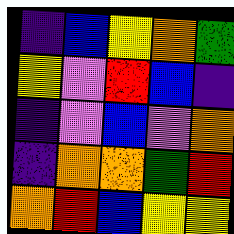[["indigo", "blue", "yellow", "orange", "green"], ["yellow", "violet", "red", "blue", "indigo"], ["indigo", "violet", "blue", "violet", "orange"], ["indigo", "orange", "orange", "green", "red"], ["orange", "red", "blue", "yellow", "yellow"]]